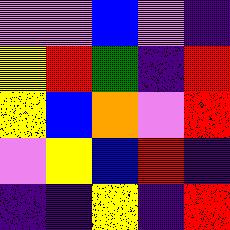[["violet", "violet", "blue", "violet", "indigo"], ["yellow", "red", "green", "indigo", "red"], ["yellow", "blue", "orange", "violet", "red"], ["violet", "yellow", "blue", "red", "indigo"], ["indigo", "indigo", "yellow", "indigo", "red"]]